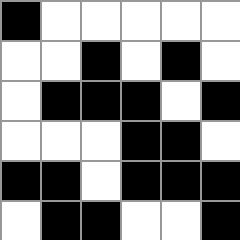[["black", "white", "white", "white", "white", "white"], ["white", "white", "black", "white", "black", "white"], ["white", "black", "black", "black", "white", "black"], ["white", "white", "white", "black", "black", "white"], ["black", "black", "white", "black", "black", "black"], ["white", "black", "black", "white", "white", "black"]]